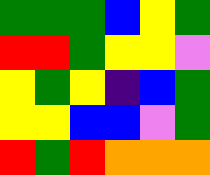[["green", "green", "green", "blue", "yellow", "green"], ["red", "red", "green", "yellow", "yellow", "violet"], ["yellow", "green", "yellow", "indigo", "blue", "green"], ["yellow", "yellow", "blue", "blue", "violet", "green"], ["red", "green", "red", "orange", "orange", "orange"]]